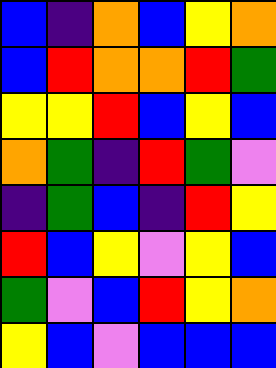[["blue", "indigo", "orange", "blue", "yellow", "orange"], ["blue", "red", "orange", "orange", "red", "green"], ["yellow", "yellow", "red", "blue", "yellow", "blue"], ["orange", "green", "indigo", "red", "green", "violet"], ["indigo", "green", "blue", "indigo", "red", "yellow"], ["red", "blue", "yellow", "violet", "yellow", "blue"], ["green", "violet", "blue", "red", "yellow", "orange"], ["yellow", "blue", "violet", "blue", "blue", "blue"]]